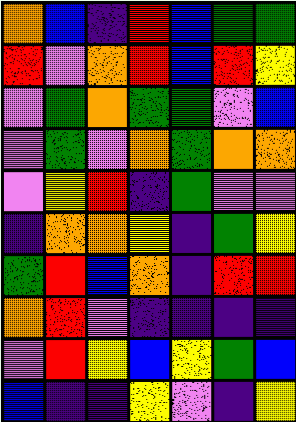[["orange", "blue", "indigo", "red", "blue", "green", "green"], ["red", "violet", "orange", "red", "blue", "red", "yellow"], ["violet", "green", "orange", "green", "green", "violet", "blue"], ["violet", "green", "violet", "orange", "green", "orange", "orange"], ["violet", "yellow", "red", "indigo", "green", "violet", "violet"], ["indigo", "orange", "orange", "yellow", "indigo", "green", "yellow"], ["green", "red", "blue", "orange", "indigo", "red", "red"], ["orange", "red", "violet", "indigo", "indigo", "indigo", "indigo"], ["violet", "red", "yellow", "blue", "yellow", "green", "blue"], ["blue", "indigo", "indigo", "yellow", "violet", "indigo", "yellow"]]